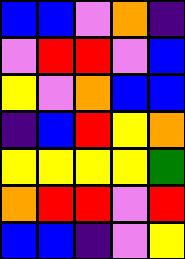[["blue", "blue", "violet", "orange", "indigo"], ["violet", "red", "red", "violet", "blue"], ["yellow", "violet", "orange", "blue", "blue"], ["indigo", "blue", "red", "yellow", "orange"], ["yellow", "yellow", "yellow", "yellow", "green"], ["orange", "red", "red", "violet", "red"], ["blue", "blue", "indigo", "violet", "yellow"]]